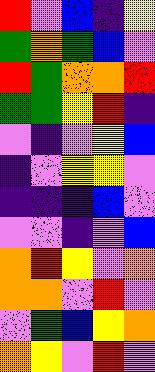[["red", "violet", "blue", "indigo", "yellow"], ["green", "orange", "green", "blue", "violet"], ["red", "green", "orange", "orange", "red"], ["green", "green", "yellow", "red", "indigo"], ["violet", "indigo", "violet", "yellow", "blue"], ["indigo", "violet", "yellow", "yellow", "violet"], ["indigo", "indigo", "indigo", "blue", "violet"], ["violet", "violet", "indigo", "violet", "blue"], ["orange", "red", "yellow", "violet", "orange"], ["orange", "orange", "violet", "red", "violet"], ["violet", "green", "blue", "yellow", "orange"], ["orange", "yellow", "violet", "red", "violet"]]